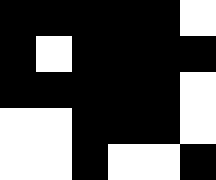[["black", "black", "black", "black", "black", "white"], ["black", "white", "black", "black", "black", "black"], ["black", "black", "black", "black", "black", "white"], ["white", "white", "black", "black", "black", "white"], ["white", "white", "black", "white", "white", "black"]]